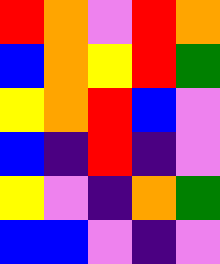[["red", "orange", "violet", "red", "orange"], ["blue", "orange", "yellow", "red", "green"], ["yellow", "orange", "red", "blue", "violet"], ["blue", "indigo", "red", "indigo", "violet"], ["yellow", "violet", "indigo", "orange", "green"], ["blue", "blue", "violet", "indigo", "violet"]]